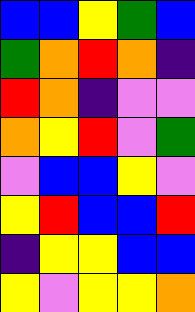[["blue", "blue", "yellow", "green", "blue"], ["green", "orange", "red", "orange", "indigo"], ["red", "orange", "indigo", "violet", "violet"], ["orange", "yellow", "red", "violet", "green"], ["violet", "blue", "blue", "yellow", "violet"], ["yellow", "red", "blue", "blue", "red"], ["indigo", "yellow", "yellow", "blue", "blue"], ["yellow", "violet", "yellow", "yellow", "orange"]]